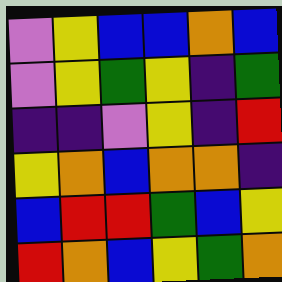[["violet", "yellow", "blue", "blue", "orange", "blue"], ["violet", "yellow", "green", "yellow", "indigo", "green"], ["indigo", "indigo", "violet", "yellow", "indigo", "red"], ["yellow", "orange", "blue", "orange", "orange", "indigo"], ["blue", "red", "red", "green", "blue", "yellow"], ["red", "orange", "blue", "yellow", "green", "orange"]]